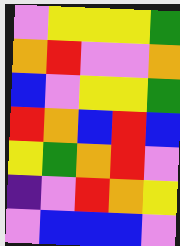[["violet", "yellow", "yellow", "yellow", "green"], ["orange", "red", "violet", "violet", "orange"], ["blue", "violet", "yellow", "yellow", "green"], ["red", "orange", "blue", "red", "blue"], ["yellow", "green", "orange", "red", "violet"], ["indigo", "violet", "red", "orange", "yellow"], ["violet", "blue", "blue", "blue", "violet"]]